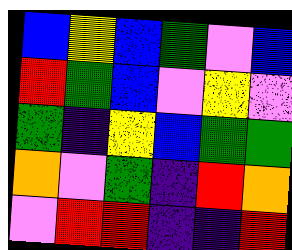[["blue", "yellow", "blue", "green", "violet", "blue"], ["red", "green", "blue", "violet", "yellow", "violet"], ["green", "indigo", "yellow", "blue", "green", "green"], ["orange", "violet", "green", "indigo", "red", "orange"], ["violet", "red", "red", "indigo", "indigo", "red"]]